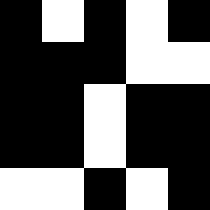[["black", "white", "black", "white", "black"], ["black", "black", "black", "white", "white"], ["black", "black", "white", "black", "black"], ["black", "black", "white", "black", "black"], ["white", "white", "black", "white", "black"]]